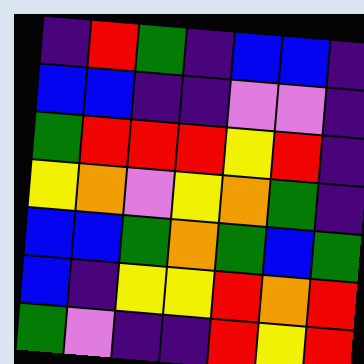[["indigo", "red", "green", "indigo", "blue", "blue", "indigo"], ["blue", "blue", "indigo", "indigo", "violet", "violet", "indigo"], ["green", "red", "red", "red", "yellow", "red", "indigo"], ["yellow", "orange", "violet", "yellow", "orange", "green", "indigo"], ["blue", "blue", "green", "orange", "green", "blue", "green"], ["blue", "indigo", "yellow", "yellow", "red", "orange", "red"], ["green", "violet", "indigo", "indigo", "red", "yellow", "red"]]